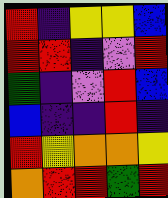[["red", "indigo", "yellow", "yellow", "blue"], ["red", "red", "indigo", "violet", "red"], ["green", "indigo", "violet", "red", "blue"], ["blue", "indigo", "indigo", "red", "indigo"], ["red", "yellow", "orange", "orange", "yellow"], ["orange", "red", "red", "green", "red"]]